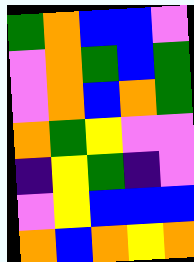[["green", "orange", "blue", "blue", "violet"], ["violet", "orange", "green", "blue", "green"], ["violet", "orange", "blue", "orange", "green"], ["orange", "green", "yellow", "violet", "violet"], ["indigo", "yellow", "green", "indigo", "violet"], ["violet", "yellow", "blue", "blue", "blue"], ["orange", "blue", "orange", "yellow", "orange"]]